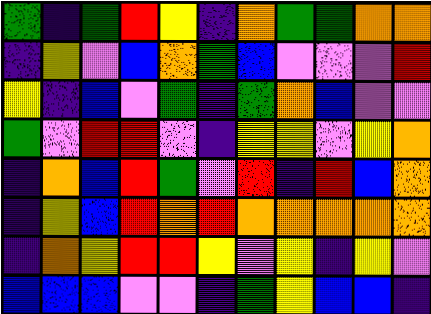[["green", "indigo", "green", "red", "yellow", "indigo", "orange", "green", "green", "orange", "orange"], ["indigo", "yellow", "violet", "blue", "orange", "green", "blue", "violet", "violet", "violet", "red"], ["yellow", "indigo", "blue", "violet", "green", "indigo", "green", "orange", "blue", "violet", "violet"], ["green", "violet", "red", "red", "violet", "indigo", "yellow", "yellow", "violet", "yellow", "orange"], ["indigo", "orange", "blue", "red", "green", "violet", "red", "indigo", "red", "blue", "orange"], ["indigo", "yellow", "blue", "red", "orange", "red", "orange", "orange", "orange", "orange", "orange"], ["indigo", "orange", "yellow", "red", "red", "yellow", "violet", "yellow", "indigo", "yellow", "violet"], ["blue", "blue", "blue", "violet", "violet", "indigo", "green", "yellow", "blue", "blue", "indigo"]]